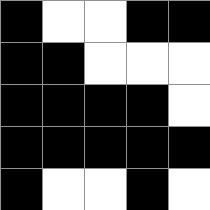[["black", "white", "white", "black", "black"], ["black", "black", "white", "white", "white"], ["black", "black", "black", "black", "white"], ["black", "black", "black", "black", "black"], ["black", "white", "white", "black", "white"]]